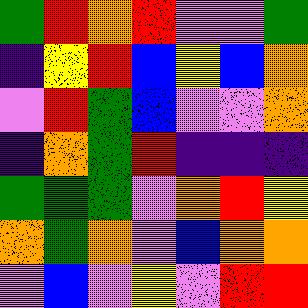[["green", "red", "orange", "red", "violet", "violet", "green"], ["indigo", "yellow", "red", "blue", "yellow", "blue", "orange"], ["violet", "red", "green", "blue", "violet", "violet", "orange"], ["indigo", "orange", "green", "red", "indigo", "indigo", "indigo"], ["green", "green", "green", "violet", "orange", "red", "yellow"], ["orange", "green", "orange", "violet", "blue", "orange", "orange"], ["violet", "blue", "violet", "yellow", "violet", "red", "red"]]